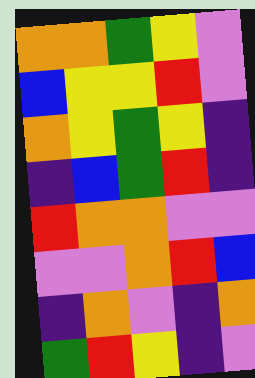[["orange", "orange", "green", "yellow", "violet"], ["blue", "yellow", "yellow", "red", "violet"], ["orange", "yellow", "green", "yellow", "indigo"], ["indigo", "blue", "green", "red", "indigo"], ["red", "orange", "orange", "violet", "violet"], ["violet", "violet", "orange", "red", "blue"], ["indigo", "orange", "violet", "indigo", "orange"], ["green", "red", "yellow", "indigo", "violet"]]